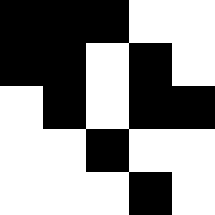[["black", "black", "black", "white", "white"], ["black", "black", "white", "black", "white"], ["white", "black", "white", "black", "black"], ["white", "white", "black", "white", "white"], ["white", "white", "white", "black", "white"]]